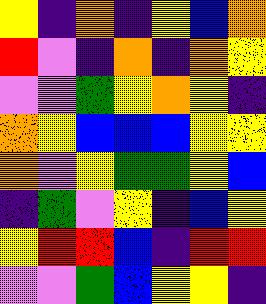[["yellow", "indigo", "orange", "indigo", "yellow", "blue", "orange"], ["red", "violet", "indigo", "orange", "indigo", "orange", "yellow"], ["violet", "violet", "green", "yellow", "orange", "yellow", "indigo"], ["orange", "yellow", "blue", "blue", "blue", "yellow", "yellow"], ["orange", "violet", "yellow", "green", "green", "yellow", "blue"], ["indigo", "green", "violet", "yellow", "indigo", "blue", "yellow"], ["yellow", "red", "red", "blue", "indigo", "red", "red"], ["violet", "violet", "green", "blue", "yellow", "yellow", "indigo"]]